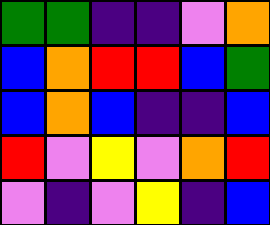[["green", "green", "indigo", "indigo", "violet", "orange"], ["blue", "orange", "red", "red", "blue", "green"], ["blue", "orange", "blue", "indigo", "indigo", "blue"], ["red", "violet", "yellow", "violet", "orange", "red"], ["violet", "indigo", "violet", "yellow", "indigo", "blue"]]